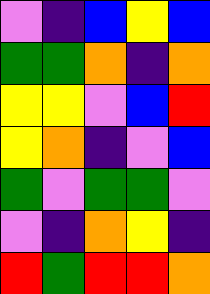[["violet", "indigo", "blue", "yellow", "blue"], ["green", "green", "orange", "indigo", "orange"], ["yellow", "yellow", "violet", "blue", "red"], ["yellow", "orange", "indigo", "violet", "blue"], ["green", "violet", "green", "green", "violet"], ["violet", "indigo", "orange", "yellow", "indigo"], ["red", "green", "red", "red", "orange"]]